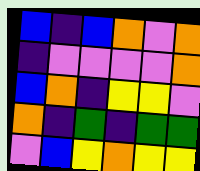[["blue", "indigo", "blue", "orange", "violet", "orange"], ["indigo", "violet", "violet", "violet", "violet", "orange"], ["blue", "orange", "indigo", "yellow", "yellow", "violet"], ["orange", "indigo", "green", "indigo", "green", "green"], ["violet", "blue", "yellow", "orange", "yellow", "yellow"]]